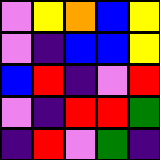[["violet", "yellow", "orange", "blue", "yellow"], ["violet", "indigo", "blue", "blue", "yellow"], ["blue", "red", "indigo", "violet", "red"], ["violet", "indigo", "red", "red", "green"], ["indigo", "red", "violet", "green", "indigo"]]